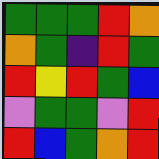[["green", "green", "green", "red", "orange"], ["orange", "green", "indigo", "red", "green"], ["red", "yellow", "red", "green", "blue"], ["violet", "green", "green", "violet", "red"], ["red", "blue", "green", "orange", "red"]]